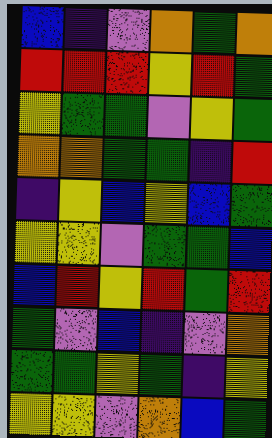[["blue", "indigo", "violet", "orange", "green", "orange"], ["red", "red", "red", "yellow", "red", "green"], ["yellow", "green", "green", "violet", "yellow", "green"], ["orange", "orange", "green", "green", "indigo", "red"], ["indigo", "yellow", "blue", "yellow", "blue", "green"], ["yellow", "yellow", "violet", "green", "green", "blue"], ["blue", "red", "yellow", "red", "green", "red"], ["green", "violet", "blue", "indigo", "violet", "orange"], ["green", "green", "yellow", "green", "indigo", "yellow"], ["yellow", "yellow", "violet", "orange", "blue", "green"]]